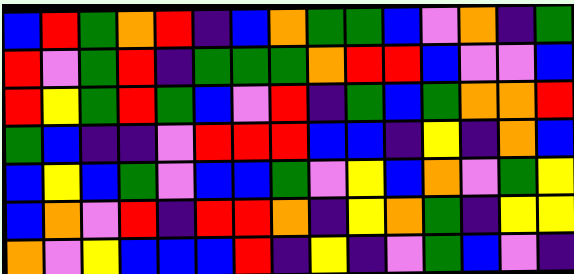[["blue", "red", "green", "orange", "red", "indigo", "blue", "orange", "green", "green", "blue", "violet", "orange", "indigo", "green"], ["red", "violet", "green", "red", "indigo", "green", "green", "green", "orange", "red", "red", "blue", "violet", "violet", "blue"], ["red", "yellow", "green", "red", "green", "blue", "violet", "red", "indigo", "green", "blue", "green", "orange", "orange", "red"], ["green", "blue", "indigo", "indigo", "violet", "red", "red", "red", "blue", "blue", "indigo", "yellow", "indigo", "orange", "blue"], ["blue", "yellow", "blue", "green", "violet", "blue", "blue", "green", "violet", "yellow", "blue", "orange", "violet", "green", "yellow"], ["blue", "orange", "violet", "red", "indigo", "red", "red", "orange", "indigo", "yellow", "orange", "green", "indigo", "yellow", "yellow"], ["orange", "violet", "yellow", "blue", "blue", "blue", "red", "indigo", "yellow", "indigo", "violet", "green", "blue", "violet", "indigo"]]